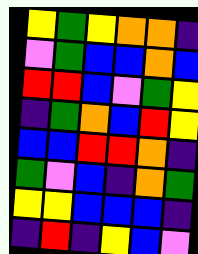[["yellow", "green", "yellow", "orange", "orange", "indigo"], ["violet", "green", "blue", "blue", "orange", "blue"], ["red", "red", "blue", "violet", "green", "yellow"], ["indigo", "green", "orange", "blue", "red", "yellow"], ["blue", "blue", "red", "red", "orange", "indigo"], ["green", "violet", "blue", "indigo", "orange", "green"], ["yellow", "yellow", "blue", "blue", "blue", "indigo"], ["indigo", "red", "indigo", "yellow", "blue", "violet"]]